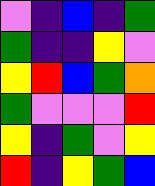[["violet", "indigo", "blue", "indigo", "green"], ["green", "indigo", "indigo", "yellow", "violet"], ["yellow", "red", "blue", "green", "orange"], ["green", "violet", "violet", "violet", "red"], ["yellow", "indigo", "green", "violet", "yellow"], ["red", "indigo", "yellow", "green", "blue"]]